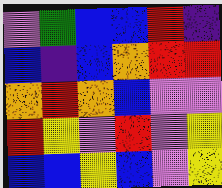[["violet", "green", "blue", "blue", "red", "indigo"], ["blue", "indigo", "blue", "orange", "red", "red"], ["orange", "red", "orange", "blue", "violet", "violet"], ["red", "yellow", "violet", "red", "violet", "yellow"], ["blue", "blue", "yellow", "blue", "violet", "yellow"]]